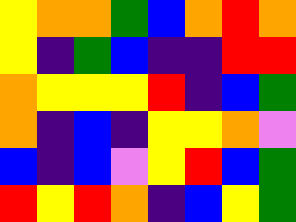[["yellow", "orange", "orange", "green", "blue", "orange", "red", "orange"], ["yellow", "indigo", "green", "blue", "indigo", "indigo", "red", "red"], ["orange", "yellow", "yellow", "yellow", "red", "indigo", "blue", "green"], ["orange", "indigo", "blue", "indigo", "yellow", "yellow", "orange", "violet"], ["blue", "indigo", "blue", "violet", "yellow", "red", "blue", "green"], ["red", "yellow", "red", "orange", "indigo", "blue", "yellow", "green"]]